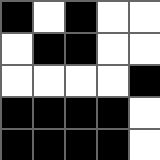[["black", "white", "black", "white", "white"], ["white", "black", "black", "white", "white"], ["white", "white", "white", "white", "black"], ["black", "black", "black", "black", "white"], ["black", "black", "black", "black", "white"]]